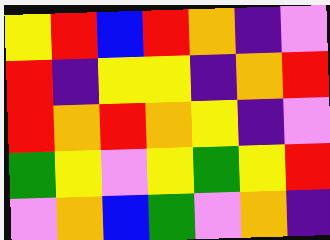[["yellow", "red", "blue", "red", "orange", "indigo", "violet"], ["red", "indigo", "yellow", "yellow", "indigo", "orange", "red"], ["red", "orange", "red", "orange", "yellow", "indigo", "violet"], ["green", "yellow", "violet", "yellow", "green", "yellow", "red"], ["violet", "orange", "blue", "green", "violet", "orange", "indigo"]]